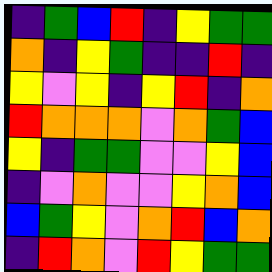[["indigo", "green", "blue", "red", "indigo", "yellow", "green", "green"], ["orange", "indigo", "yellow", "green", "indigo", "indigo", "red", "indigo"], ["yellow", "violet", "yellow", "indigo", "yellow", "red", "indigo", "orange"], ["red", "orange", "orange", "orange", "violet", "orange", "green", "blue"], ["yellow", "indigo", "green", "green", "violet", "violet", "yellow", "blue"], ["indigo", "violet", "orange", "violet", "violet", "yellow", "orange", "blue"], ["blue", "green", "yellow", "violet", "orange", "red", "blue", "orange"], ["indigo", "red", "orange", "violet", "red", "yellow", "green", "green"]]